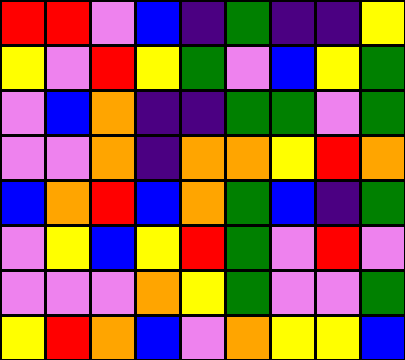[["red", "red", "violet", "blue", "indigo", "green", "indigo", "indigo", "yellow"], ["yellow", "violet", "red", "yellow", "green", "violet", "blue", "yellow", "green"], ["violet", "blue", "orange", "indigo", "indigo", "green", "green", "violet", "green"], ["violet", "violet", "orange", "indigo", "orange", "orange", "yellow", "red", "orange"], ["blue", "orange", "red", "blue", "orange", "green", "blue", "indigo", "green"], ["violet", "yellow", "blue", "yellow", "red", "green", "violet", "red", "violet"], ["violet", "violet", "violet", "orange", "yellow", "green", "violet", "violet", "green"], ["yellow", "red", "orange", "blue", "violet", "orange", "yellow", "yellow", "blue"]]